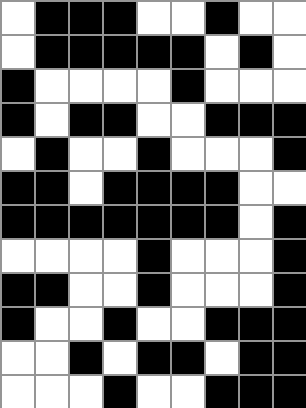[["white", "black", "black", "black", "white", "white", "black", "white", "white"], ["white", "black", "black", "black", "black", "black", "white", "black", "white"], ["black", "white", "white", "white", "white", "black", "white", "white", "white"], ["black", "white", "black", "black", "white", "white", "black", "black", "black"], ["white", "black", "white", "white", "black", "white", "white", "white", "black"], ["black", "black", "white", "black", "black", "black", "black", "white", "white"], ["black", "black", "black", "black", "black", "black", "black", "white", "black"], ["white", "white", "white", "white", "black", "white", "white", "white", "black"], ["black", "black", "white", "white", "black", "white", "white", "white", "black"], ["black", "white", "white", "black", "white", "white", "black", "black", "black"], ["white", "white", "black", "white", "black", "black", "white", "black", "black"], ["white", "white", "white", "black", "white", "white", "black", "black", "black"]]